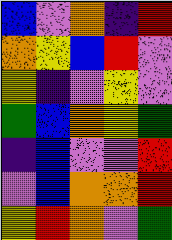[["blue", "violet", "orange", "indigo", "red"], ["orange", "yellow", "blue", "red", "violet"], ["yellow", "indigo", "violet", "yellow", "violet"], ["green", "blue", "orange", "yellow", "green"], ["indigo", "blue", "violet", "violet", "red"], ["violet", "blue", "orange", "orange", "red"], ["yellow", "red", "orange", "violet", "green"]]